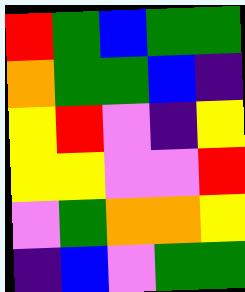[["red", "green", "blue", "green", "green"], ["orange", "green", "green", "blue", "indigo"], ["yellow", "red", "violet", "indigo", "yellow"], ["yellow", "yellow", "violet", "violet", "red"], ["violet", "green", "orange", "orange", "yellow"], ["indigo", "blue", "violet", "green", "green"]]